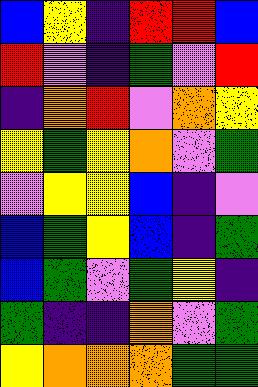[["blue", "yellow", "indigo", "red", "red", "blue"], ["red", "violet", "indigo", "green", "violet", "red"], ["indigo", "orange", "red", "violet", "orange", "yellow"], ["yellow", "green", "yellow", "orange", "violet", "green"], ["violet", "yellow", "yellow", "blue", "indigo", "violet"], ["blue", "green", "yellow", "blue", "indigo", "green"], ["blue", "green", "violet", "green", "yellow", "indigo"], ["green", "indigo", "indigo", "orange", "violet", "green"], ["yellow", "orange", "orange", "orange", "green", "green"]]